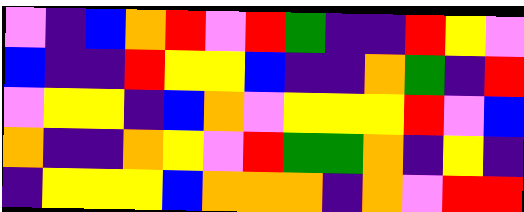[["violet", "indigo", "blue", "orange", "red", "violet", "red", "green", "indigo", "indigo", "red", "yellow", "violet"], ["blue", "indigo", "indigo", "red", "yellow", "yellow", "blue", "indigo", "indigo", "orange", "green", "indigo", "red"], ["violet", "yellow", "yellow", "indigo", "blue", "orange", "violet", "yellow", "yellow", "yellow", "red", "violet", "blue"], ["orange", "indigo", "indigo", "orange", "yellow", "violet", "red", "green", "green", "orange", "indigo", "yellow", "indigo"], ["indigo", "yellow", "yellow", "yellow", "blue", "orange", "orange", "orange", "indigo", "orange", "violet", "red", "red"]]